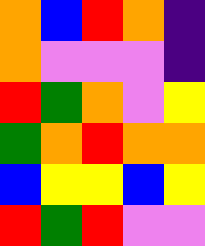[["orange", "blue", "red", "orange", "indigo"], ["orange", "violet", "violet", "violet", "indigo"], ["red", "green", "orange", "violet", "yellow"], ["green", "orange", "red", "orange", "orange"], ["blue", "yellow", "yellow", "blue", "yellow"], ["red", "green", "red", "violet", "violet"]]